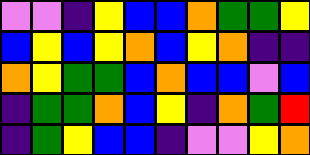[["violet", "violet", "indigo", "yellow", "blue", "blue", "orange", "green", "green", "yellow"], ["blue", "yellow", "blue", "yellow", "orange", "blue", "yellow", "orange", "indigo", "indigo"], ["orange", "yellow", "green", "green", "blue", "orange", "blue", "blue", "violet", "blue"], ["indigo", "green", "green", "orange", "blue", "yellow", "indigo", "orange", "green", "red"], ["indigo", "green", "yellow", "blue", "blue", "indigo", "violet", "violet", "yellow", "orange"]]